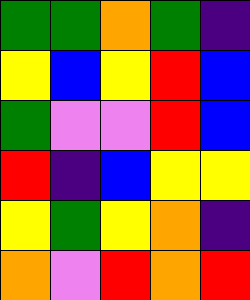[["green", "green", "orange", "green", "indigo"], ["yellow", "blue", "yellow", "red", "blue"], ["green", "violet", "violet", "red", "blue"], ["red", "indigo", "blue", "yellow", "yellow"], ["yellow", "green", "yellow", "orange", "indigo"], ["orange", "violet", "red", "orange", "red"]]